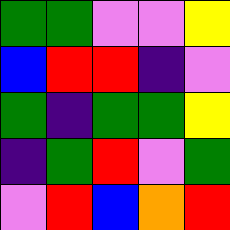[["green", "green", "violet", "violet", "yellow"], ["blue", "red", "red", "indigo", "violet"], ["green", "indigo", "green", "green", "yellow"], ["indigo", "green", "red", "violet", "green"], ["violet", "red", "blue", "orange", "red"]]